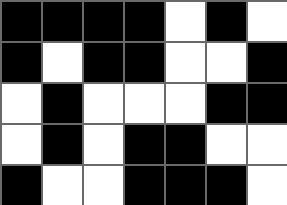[["black", "black", "black", "black", "white", "black", "white"], ["black", "white", "black", "black", "white", "white", "black"], ["white", "black", "white", "white", "white", "black", "black"], ["white", "black", "white", "black", "black", "white", "white"], ["black", "white", "white", "black", "black", "black", "white"]]